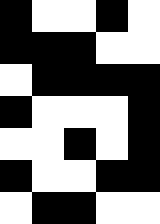[["black", "white", "white", "black", "white"], ["black", "black", "black", "white", "white"], ["white", "black", "black", "black", "black"], ["black", "white", "white", "white", "black"], ["white", "white", "black", "white", "black"], ["black", "white", "white", "black", "black"], ["white", "black", "black", "white", "white"]]